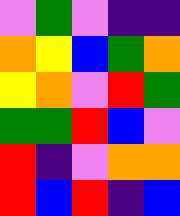[["violet", "green", "violet", "indigo", "indigo"], ["orange", "yellow", "blue", "green", "orange"], ["yellow", "orange", "violet", "red", "green"], ["green", "green", "red", "blue", "violet"], ["red", "indigo", "violet", "orange", "orange"], ["red", "blue", "red", "indigo", "blue"]]